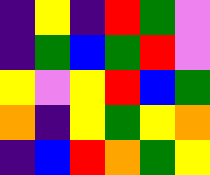[["indigo", "yellow", "indigo", "red", "green", "violet"], ["indigo", "green", "blue", "green", "red", "violet"], ["yellow", "violet", "yellow", "red", "blue", "green"], ["orange", "indigo", "yellow", "green", "yellow", "orange"], ["indigo", "blue", "red", "orange", "green", "yellow"]]